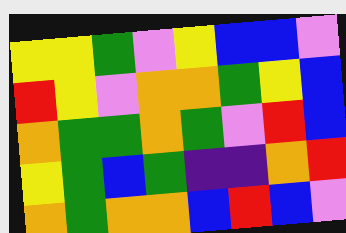[["yellow", "yellow", "green", "violet", "yellow", "blue", "blue", "violet"], ["red", "yellow", "violet", "orange", "orange", "green", "yellow", "blue"], ["orange", "green", "green", "orange", "green", "violet", "red", "blue"], ["yellow", "green", "blue", "green", "indigo", "indigo", "orange", "red"], ["orange", "green", "orange", "orange", "blue", "red", "blue", "violet"]]